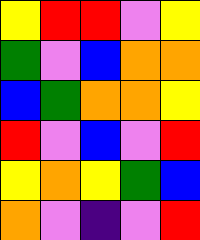[["yellow", "red", "red", "violet", "yellow"], ["green", "violet", "blue", "orange", "orange"], ["blue", "green", "orange", "orange", "yellow"], ["red", "violet", "blue", "violet", "red"], ["yellow", "orange", "yellow", "green", "blue"], ["orange", "violet", "indigo", "violet", "red"]]